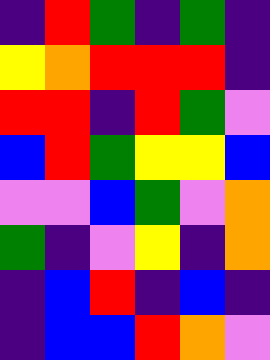[["indigo", "red", "green", "indigo", "green", "indigo"], ["yellow", "orange", "red", "red", "red", "indigo"], ["red", "red", "indigo", "red", "green", "violet"], ["blue", "red", "green", "yellow", "yellow", "blue"], ["violet", "violet", "blue", "green", "violet", "orange"], ["green", "indigo", "violet", "yellow", "indigo", "orange"], ["indigo", "blue", "red", "indigo", "blue", "indigo"], ["indigo", "blue", "blue", "red", "orange", "violet"]]